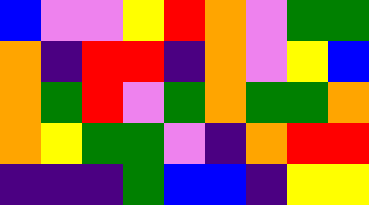[["blue", "violet", "violet", "yellow", "red", "orange", "violet", "green", "green"], ["orange", "indigo", "red", "red", "indigo", "orange", "violet", "yellow", "blue"], ["orange", "green", "red", "violet", "green", "orange", "green", "green", "orange"], ["orange", "yellow", "green", "green", "violet", "indigo", "orange", "red", "red"], ["indigo", "indigo", "indigo", "green", "blue", "blue", "indigo", "yellow", "yellow"]]